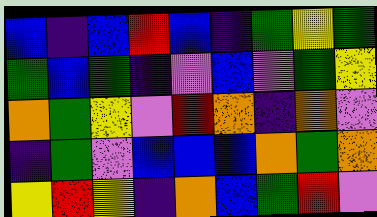[["blue", "indigo", "blue", "red", "blue", "indigo", "green", "yellow", "green"], ["green", "blue", "green", "indigo", "violet", "blue", "violet", "green", "yellow"], ["orange", "green", "yellow", "violet", "red", "orange", "indigo", "orange", "violet"], ["indigo", "green", "violet", "blue", "blue", "blue", "orange", "green", "orange"], ["yellow", "red", "yellow", "indigo", "orange", "blue", "green", "red", "violet"]]